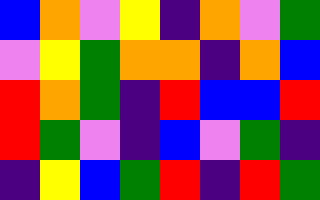[["blue", "orange", "violet", "yellow", "indigo", "orange", "violet", "green"], ["violet", "yellow", "green", "orange", "orange", "indigo", "orange", "blue"], ["red", "orange", "green", "indigo", "red", "blue", "blue", "red"], ["red", "green", "violet", "indigo", "blue", "violet", "green", "indigo"], ["indigo", "yellow", "blue", "green", "red", "indigo", "red", "green"]]